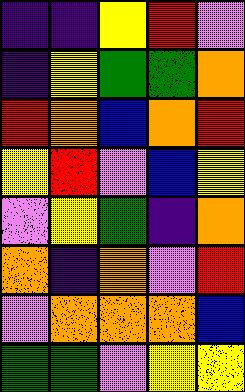[["indigo", "indigo", "yellow", "red", "violet"], ["indigo", "yellow", "green", "green", "orange"], ["red", "orange", "blue", "orange", "red"], ["yellow", "red", "violet", "blue", "yellow"], ["violet", "yellow", "green", "indigo", "orange"], ["orange", "indigo", "orange", "violet", "red"], ["violet", "orange", "orange", "orange", "blue"], ["green", "green", "violet", "yellow", "yellow"]]